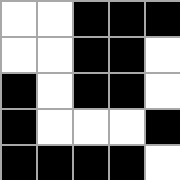[["white", "white", "black", "black", "black"], ["white", "white", "black", "black", "white"], ["black", "white", "black", "black", "white"], ["black", "white", "white", "white", "black"], ["black", "black", "black", "black", "white"]]